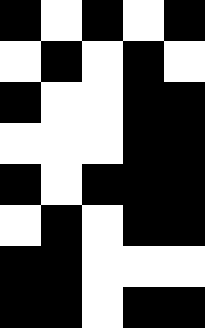[["black", "white", "black", "white", "black"], ["white", "black", "white", "black", "white"], ["black", "white", "white", "black", "black"], ["white", "white", "white", "black", "black"], ["black", "white", "black", "black", "black"], ["white", "black", "white", "black", "black"], ["black", "black", "white", "white", "white"], ["black", "black", "white", "black", "black"]]